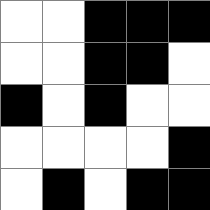[["white", "white", "black", "black", "black"], ["white", "white", "black", "black", "white"], ["black", "white", "black", "white", "white"], ["white", "white", "white", "white", "black"], ["white", "black", "white", "black", "black"]]